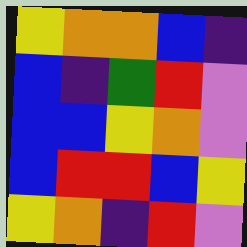[["yellow", "orange", "orange", "blue", "indigo"], ["blue", "indigo", "green", "red", "violet"], ["blue", "blue", "yellow", "orange", "violet"], ["blue", "red", "red", "blue", "yellow"], ["yellow", "orange", "indigo", "red", "violet"]]